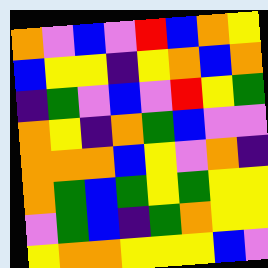[["orange", "violet", "blue", "violet", "red", "blue", "orange", "yellow"], ["blue", "yellow", "yellow", "indigo", "yellow", "orange", "blue", "orange"], ["indigo", "green", "violet", "blue", "violet", "red", "yellow", "green"], ["orange", "yellow", "indigo", "orange", "green", "blue", "violet", "violet"], ["orange", "orange", "orange", "blue", "yellow", "violet", "orange", "indigo"], ["orange", "green", "blue", "green", "yellow", "green", "yellow", "yellow"], ["violet", "green", "blue", "indigo", "green", "orange", "yellow", "yellow"], ["yellow", "orange", "orange", "yellow", "yellow", "yellow", "blue", "violet"]]